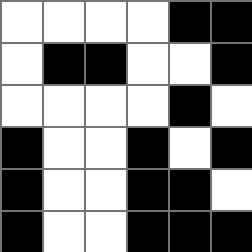[["white", "white", "white", "white", "black", "black"], ["white", "black", "black", "white", "white", "black"], ["white", "white", "white", "white", "black", "white"], ["black", "white", "white", "black", "white", "black"], ["black", "white", "white", "black", "black", "white"], ["black", "white", "white", "black", "black", "black"]]